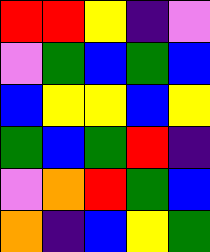[["red", "red", "yellow", "indigo", "violet"], ["violet", "green", "blue", "green", "blue"], ["blue", "yellow", "yellow", "blue", "yellow"], ["green", "blue", "green", "red", "indigo"], ["violet", "orange", "red", "green", "blue"], ["orange", "indigo", "blue", "yellow", "green"]]